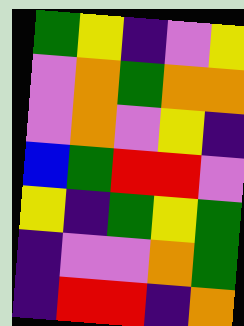[["green", "yellow", "indigo", "violet", "yellow"], ["violet", "orange", "green", "orange", "orange"], ["violet", "orange", "violet", "yellow", "indigo"], ["blue", "green", "red", "red", "violet"], ["yellow", "indigo", "green", "yellow", "green"], ["indigo", "violet", "violet", "orange", "green"], ["indigo", "red", "red", "indigo", "orange"]]